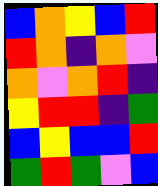[["blue", "orange", "yellow", "blue", "red"], ["red", "orange", "indigo", "orange", "violet"], ["orange", "violet", "orange", "red", "indigo"], ["yellow", "red", "red", "indigo", "green"], ["blue", "yellow", "blue", "blue", "red"], ["green", "red", "green", "violet", "blue"]]